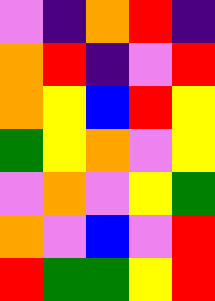[["violet", "indigo", "orange", "red", "indigo"], ["orange", "red", "indigo", "violet", "red"], ["orange", "yellow", "blue", "red", "yellow"], ["green", "yellow", "orange", "violet", "yellow"], ["violet", "orange", "violet", "yellow", "green"], ["orange", "violet", "blue", "violet", "red"], ["red", "green", "green", "yellow", "red"]]